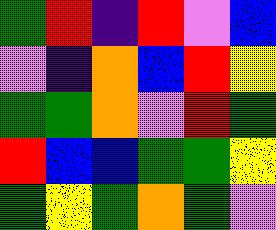[["green", "red", "indigo", "red", "violet", "blue"], ["violet", "indigo", "orange", "blue", "red", "yellow"], ["green", "green", "orange", "violet", "red", "green"], ["red", "blue", "blue", "green", "green", "yellow"], ["green", "yellow", "green", "orange", "green", "violet"]]